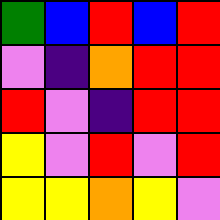[["green", "blue", "red", "blue", "red"], ["violet", "indigo", "orange", "red", "red"], ["red", "violet", "indigo", "red", "red"], ["yellow", "violet", "red", "violet", "red"], ["yellow", "yellow", "orange", "yellow", "violet"]]